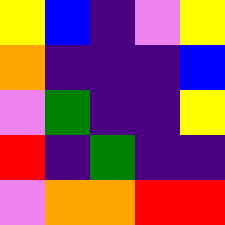[["yellow", "blue", "indigo", "violet", "yellow"], ["orange", "indigo", "indigo", "indigo", "blue"], ["violet", "green", "indigo", "indigo", "yellow"], ["red", "indigo", "green", "indigo", "indigo"], ["violet", "orange", "orange", "red", "red"]]